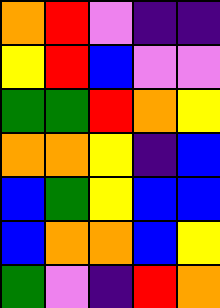[["orange", "red", "violet", "indigo", "indigo"], ["yellow", "red", "blue", "violet", "violet"], ["green", "green", "red", "orange", "yellow"], ["orange", "orange", "yellow", "indigo", "blue"], ["blue", "green", "yellow", "blue", "blue"], ["blue", "orange", "orange", "blue", "yellow"], ["green", "violet", "indigo", "red", "orange"]]